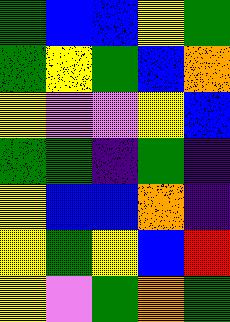[["green", "blue", "blue", "yellow", "green"], ["green", "yellow", "green", "blue", "orange"], ["yellow", "violet", "violet", "yellow", "blue"], ["green", "green", "indigo", "green", "indigo"], ["yellow", "blue", "blue", "orange", "indigo"], ["yellow", "green", "yellow", "blue", "red"], ["yellow", "violet", "green", "orange", "green"]]